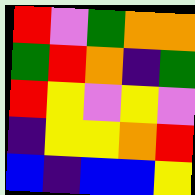[["red", "violet", "green", "orange", "orange"], ["green", "red", "orange", "indigo", "green"], ["red", "yellow", "violet", "yellow", "violet"], ["indigo", "yellow", "yellow", "orange", "red"], ["blue", "indigo", "blue", "blue", "yellow"]]